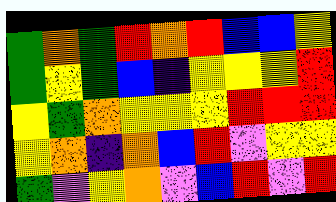[["green", "orange", "green", "red", "orange", "red", "blue", "blue", "yellow"], ["green", "yellow", "green", "blue", "indigo", "yellow", "yellow", "yellow", "red"], ["yellow", "green", "orange", "yellow", "yellow", "yellow", "red", "red", "red"], ["yellow", "orange", "indigo", "orange", "blue", "red", "violet", "yellow", "yellow"], ["green", "violet", "yellow", "orange", "violet", "blue", "red", "violet", "red"]]